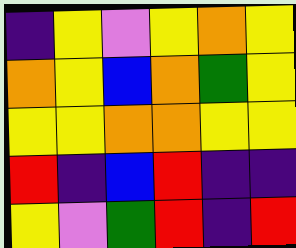[["indigo", "yellow", "violet", "yellow", "orange", "yellow"], ["orange", "yellow", "blue", "orange", "green", "yellow"], ["yellow", "yellow", "orange", "orange", "yellow", "yellow"], ["red", "indigo", "blue", "red", "indigo", "indigo"], ["yellow", "violet", "green", "red", "indigo", "red"]]